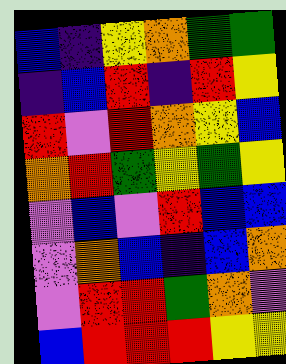[["blue", "indigo", "yellow", "orange", "green", "green"], ["indigo", "blue", "red", "indigo", "red", "yellow"], ["red", "violet", "red", "orange", "yellow", "blue"], ["orange", "red", "green", "yellow", "green", "yellow"], ["violet", "blue", "violet", "red", "blue", "blue"], ["violet", "orange", "blue", "indigo", "blue", "orange"], ["violet", "red", "red", "green", "orange", "violet"], ["blue", "red", "red", "red", "yellow", "yellow"]]